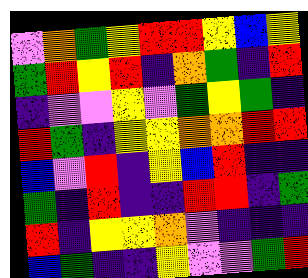[["violet", "orange", "green", "yellow", "red", "red", "yellow", "blue", "yellow"], ["green", "red", "yellow", "red", "indigo", "orange", "green", "indigo", "red"], ["indigo", "violet", "violet", "yellow", "violet", "green", "yellow", "green", "indigo"], ["red", "green", "indigo", "yellow", "yellow", "orange", "orange", "red", "red"], ["blue", "violet", "red", "indigo", "yellow", "blue", "red", "indigo", "indigo"], ["green", "indigo", "red", "indigo", "indigo", "red", "red", "indigo", "green"], ["red", "indigo", "yellow", "yellow", "orange", "violet", "indigo", "indigo", "indigo"], ["blue", "green", "indigo", "indigo", "yellow", "violet", "violet", "green", "red"]]